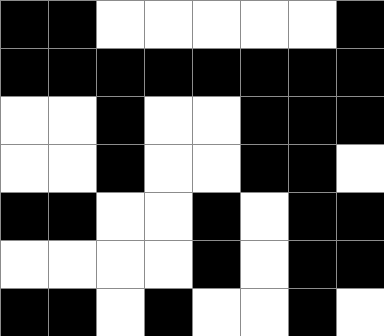[["black", "black", "white", "white", "white", "white", "white", "black"], ["black", "black", "black", "black", "black", "black", "black", "black"], ["white", "white", "black", "white", "white", "black", "black", "black"], ["white", "white", "black", "white", "white", "black", "black", "white"], ["black", "black", "white", "white", "black", "white", "black", "black"], ["white", "white", "white", "white", "black", "white", "black", "black"], ["black", "black", "white", "black", "white", "white", "black", "white"]]